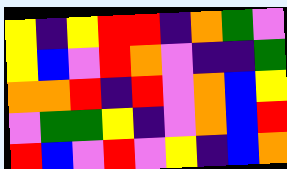[["yellow", "indigo", "yellow", "red", "red", "indigo", "orange", "green", "violet"], ["yellow", "blue", "violet", "red", "orange", "violet", "indigo", "indigo", "green"], ["orange", "orange", "red", "indigo", "red", "violet", "orange", "blue", "yellow"], ["violet", "green", "green", "yellow", "indigo", "violet", "orange", "blue", "red"], ["red", "blue", "violet", "red", "violet", "yellow", "indigo", "blue", "orange"]]